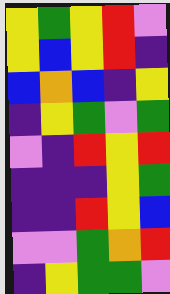[["yellow", "green", "yellow", "red", "violet"], ["yellow", "blue", "yellow", "red", "indigo"], ["blue", "orange", "blue", "indigo", "yellow"], ["indigo", "yellow", "green", "violet", "green"], ["violet", "indigo", "red", "yellow", "red"], ["indigo", "indigo", "indigo", "yellow", "green"], ["indigo", "indigo", "red", "yellow", "blue"], ["violet", "violet", "green", "orange", "red"], ["indigo", "yellow", "green", "green", "violet"]]